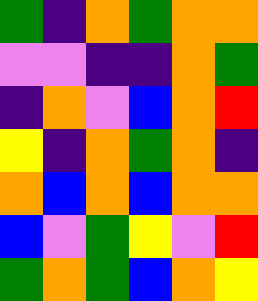[["green", "indigo", "orange", "green", "orange", "orange"], ["violet", "violet", "indigo", "indigo", "orange", "green"], ["indigo", "orange", "violet", "blue", "orange", "red"], ["yellow", "indigo", "orange", "green", "orange", "indigo"], ["orange", "blue", "orange", "blue", "orange", "orange"], ["blue", "violet", "green", "yellow", "violet", "red"], ["green", "orange", "green", "blue", "orange", "yellow"]]